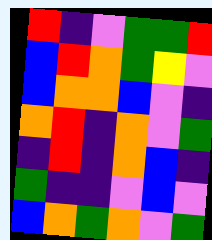[["red", "indigo", "violet", "green", "green", "red"], ["blue", "red", "orange", "green", "yellow", "violet"], ["blue", "orange", "orange", "blue", "violet", "indigo"], ["orange", "red", "indigo", "orange", "violet", "green"], ["indigo", "red", "indigo", "orange", "blue", "indigo"], ["green", "indigo", "indigo", "violet", "blue", "violet"], ["blue", "orange", "green", "orange", "violet", "green"]]